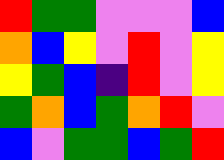[["red", "green", "green", "violet", "violet", "violet", "blue"], ["orange", "blue", "yellow", "violet", "red", "violet", "yellow"], ["yellow", "green", "blue", "indigo", "red", "violet", "yellow"], ["green", "orange", "blue", "green", "orange", "red", "violet"], ["blue", "violet", "green", "green", "blue", "green", "red"]]